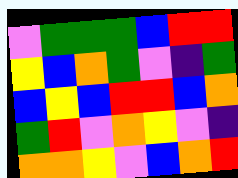[["violet", "green", "green", "green", "blue", "red", "red"], ["yellow", "blue", "orange", "green", "violet", "indigo", "green"], ["blue", "yellow", "blue", "red", "red", "blue", "orange"], ["green", "red", "violet", "orange", "yellow", "violet", "indigo"], ["orange", "orange", "yellow", "violet", "blue", "orange", "red"]]